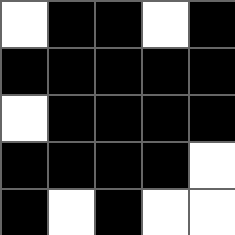[["white", "black", "black", "white", "black"], ["black", "black", "black", "black", "black"], ["white", "black", "black", "black", "black"], ["black", "black", "black", "black", "white"], ["black", "white", "black", "white", "white"]]